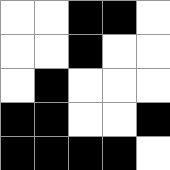[["white", "white", "black", "black", "white"], ["white", "white", "black", "white", "white"], ["white", "black", "white", "white", "white"], ["black", "black", "white", "white", "black"], ["black", "black", "black", "black", "white"]]